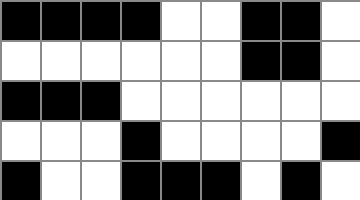[["black", "black", "black", "black", "white", "white", "black", "black", "white"], ["white", "white", "white", "white", "white", "white", "black", "black", "white"], ["black", "black", "black", "white", "white", "white", "white", "white", "white"], ["white", "white", "white", "black", "white", "white", "white", "white", "black"], ["black", "white", "white", "black", "black", "black", "white", "black", "white"]]